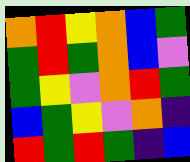[["orange", "red", "yellow", "orange", "blue", "green"], ["green", "red", "green", "orange", "blue", "violet"], ["green", "yellow", "violet", "orange", "red", "green"], ["blue", "green", "yellow", "violet", "orange", "indigo"], ["red", "green", "red", "green", "indigo", "blue"]]